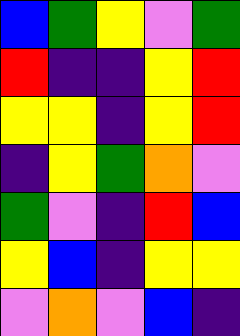[["blue", "green", "yellow", "violet", "green"], ["red", "indigo", "indigo", "yellow", "red"], ["yellow", "yellow", "indigo", "yellow", "red"], ["indigo", "yellow", "green", "orange", "violet"], ["green", "violet", "indigo", "red", "blue"], ["yellow", "blue", "indigo", "yellow", "yellow"], ["violet", "orange", "violet", "blue", "indigo"]]